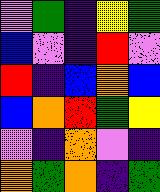[["violet", "green", "indigo", "yellow", "green"], ["blue", "violet", "indigo", "red", "violet"], ["red", "indigo", "blue", "orange", "blue"], ["blue", "orange", "red", "green", "yellow"], ["violet", "indigo", "orange", "violet", "indigo"], ["orange", "green", "orange", "indigo", "green"]]